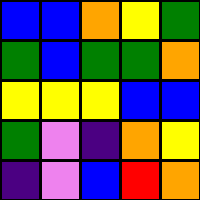[["blue", "blue", "orange", "yellow", "green"], ["green", "blue", "green", "green", "orange"], ["yellow", "yellow", "yellow", "blue", "blue"], ["green", "violet", "indigo", "orange", "yellow"], ["indigo", "violet", "blue", "red", "orange"]]